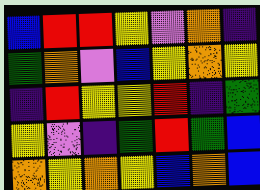[["blue", "red", "red", "yellow", "violet", "orange", "indigo"], ["green", "orange", "violet", "blue", "yellow", "orange", "yellow"], ["indigo", "red", "yellow", "yellow", "red", "indigo", "green"], ["yellow", "violet", "indigo", "green", "red", "green", "blue"], ["orange", "yellow", "orange", "yellow", "blue", "orange", "blue"]]